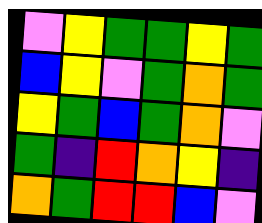[["violet", "yellow", "green", "green", "yellow", "green"], ["blue", "yellow", "violet", "green", "orange", "green"], ["yellow", "green", "blue", "green", "orange", "violet"], ["green", "indigo", "red", "orange", "yellow", "indigo"], ["orange", "green", "red", "red", "blue", "violet"]]